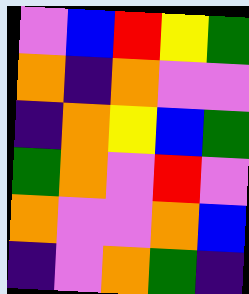[["violet", "blue", "red", "yellow", "green"], ["orange", "indigo", "orange", "violet", "violet"], ["indigo", "orange", "yellow", "blue", "green"], ["green", "orange", "violet", "red", "violet"], ["orange", "violet", "violet", "orange", "blue"], ["indigo", "violet", "orange", "green", "indigo"]]